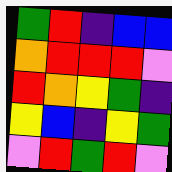[["green", "red", "indigo", "blue", "blue"], ["orange", "red", "red", "red", "violet"], ["red", "orange", "yellow", "green", "indigo"], ["yellow", "blue", "indigo", "yellow", "green"], ["violet", "red", "green", "red", "violet"]]